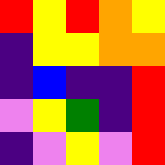[["red", "yellow", "red", "orange", "yellow"], ["indigo", "yellow", "yellow", "orange", "orange"], ["indigo", "blue", "indigo", "indigo", "red"], ["violet", "yellow", "green", "indigo", "red"], ["indigo", "violet", "yellow", "violet", "red"]]